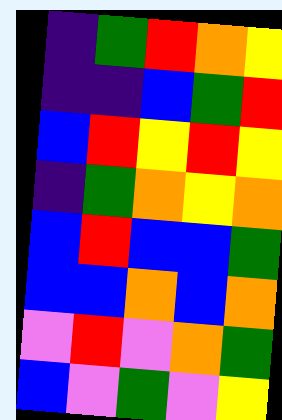[["indigo", "green", "red", "orange", "yellow"], ["indigo", "indigo", "blue", "green", "red"], ["blue", "red", "yellow", "red", "yellow"], ["indigo", "green", "orange", "yellow", "orange"], ["blue", "red", "blue", "blue", "green"], ["blue", "blue", "orange", "blue", "orange"], ["violet", "red", "violet", "orange", "green"], ["blue", "violet", "green", "violet", "yellow"]]